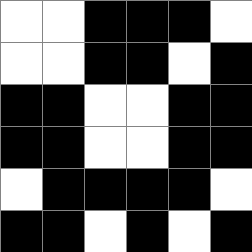[["white", "white", "black", "black", "black", "white"], ["white", "white", "black", "black", "white", "black"], ["black", "black", "white", "white", "black", "black"], ["black", "black", "white", "white", "black", "black"], ["white", "black", "black", "black", "black", "white"], ["black", "black", "white", "black", "white", "black"]]